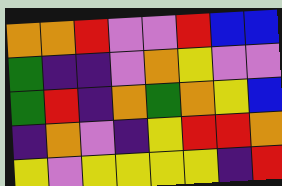[["orange", "orange", "red", "violet", "violet", "red", "blue", "blue"], ["green", "indigo", "indigo", "violet", "orange", "yellow", "violet", "violet"], ["green", "red", "indigo", "orange", "green", "orange", "yellow", "blue"], ["indigo", "orange", "violet", "indigo", "yellow", "red", "red", "orange"], ["yellow", "violet", "yellow", "yellow", "yellow", "yellow", "indigo", "red"]]